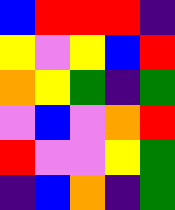[["blue", "red", "red", "red", "indigo"], ["yellow", "violet", "yellow", "blue", "red"], ["orange", "yellow", "green", "indigo", "green"], ["violet", "blue", "violet", "orange", "red"], ["red", "violet", "violet", "yellow", "green"], ["indigo", "blue", "orange", "indigo", "green"]]